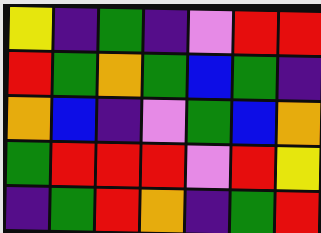[["yellow", "indigo", "green", "indigo", "violet", "red", "red"], ["red", "green", "orange", "green", "blue", "green", "indigo"], ["orange", "blue", "indigo", "violet", "green", "blue", "orange"], ["green", "red", "red", "red", "violet", "red", "yellow"], ["indigo", "green", "red", "orange", "indigo", "green", "red"]]